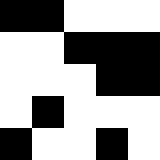[["black", "black", "white", "white", "white"], ["white", "white", "black", "black", "black"], ["white", "white", "white", "black", "black"], ["white", "black", "white", "white", "white"], ["black", "white", "white", "black", "white"]]